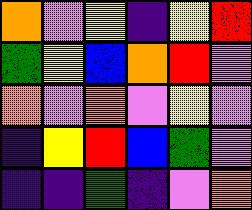[["orange", "violet", "yellow", "indigo", "yellow", "red"], ["green", "yellow", "blue", "orange", "red", "violet"], ["orange", "violet", "orange", "violet", "yellow", "violet"], ["indigo", "yellow", "red", "blue", "green", "violet"], ["indigo", "indigo", "green", "indigo", "violet", "orange"]]